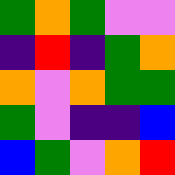[["green", "orange", "green", "violet", "violet"], ["indigo", "red", "indigo", "green", "orange"], ["orange", "violet", "orange", "green", "green"], ["green", "violet", "indigo", "indigo", "blue"], ["blue", "green", "violet", "orange", "red"]]